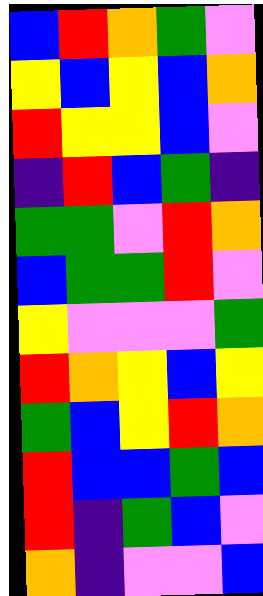[["blue", "red", "orange", "green", "violet"], ["yellow", "blue", "yellow", "blue", "orange"], ["red", "yellow", "yellow", "blue", "violet"], ["indigo", "red", "blue", "green", "indigo"], ["green", "green", "violet", "red", "orange"], ["blue", "green", "green", "red", "violet"], ["yellow", "violet", "violet", "violet", "green"], ["red", "orange", "yellow", "blue", "yellow"], ["green", "blue", "yellow", "red", "orange"], ["red", "blue", "blue", "green", "blue"], ["red", "indigo", "green", "blue", "violet"], ["orange", "indigo", "violet", "violet", "blue"]]